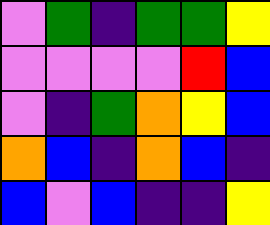[["violet", "green", "indigo", "green", "green", "yellow"], ["violet", "violet", "violet", "violet", "red", "blue"], ["violet", "indigo", "green", "orange", "yellow", "blue"], ["orange", "blue", "indigo", "orange", "blue", "indigo"], ["blue", "violet", "blue", "indigo", "indigo", "yellow"]]